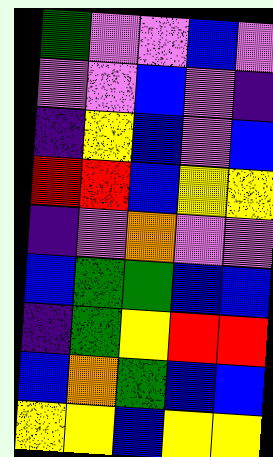[["green", "violet", "violet", "blue", "violet"], ["violet", "violet", "blue", "violet", "indigo"], ["indigo", "yellow", "blue", "violet", "blue"], ["red", "red", "blue", "yellow", "yellow"], ["indigo", "violet", "orange", "violet", "violet"], ["blue", "green", "green", "blue", "blue"], ["indigo", "green", "yellow", "red", "red"], ["blue", "orange", "green", "blue", "blue"], ["yellow", "yellow", "blue", "yellow", "yellow"]]